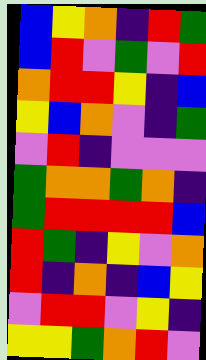[["blue", "yellow", "orange", "indigo", "red", "green"], ["blue", "red", "violet", "green", "violet", "red"], ["orange", "red", "red", "yellow", "indigo", "blue"], ["yellow", "blue", "orange", "violet", "indigo", "green"], ["violet", "red", "indigo", "violet", "violet", "violet"], ["green", "orange", "orange", "green", "orange", "indigo"], ["green", "red", "red", "red", "red", "blue"], ["red", "green", "indigo", "yellow", "violet", "orange"], ["red", "indigo", "orange", "indigo", "blue", "yellow"], ["violet", "red", "red", "violet", "yellow", "indigo"], ["yellow", "yellow", "green", "orange", "red", "violet"]]